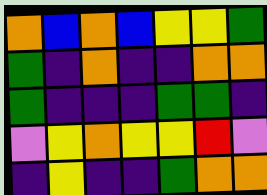[["orange", "blue", "orange", "blue", "yellow", "yellow", "green"], ["green", "indigo", "orange", "indigo", "indigo", "orange", "orange"], ["green", "indigo", "indigo", "indigo", "green", "green", "indigo"], ["violet", "yellow", "orange", "yellow", "yellow", "red", "violet"], ["indigo", "yellow", "indigo", "indigo", "green", "orange", "orange"]]